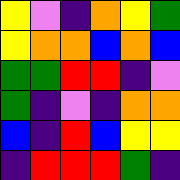[["yellow", "violet", "indigo", "orange", "yellow", "green"], ["yellow", "orange", "orange", "blue", "orange", "blue"], ["green", "green", "red", "red", "indigo", "violet"], ["green", "indigo", "violet", "indigo", "orange", "orange"], ["blue", "indigo", "red", "blue", "yellow", "yellow"], ["indigo", "red", "red", "red", "green", "indigo"]]